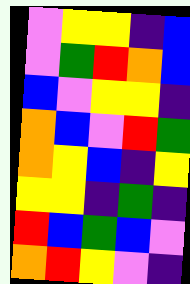[["violet", "yellow", "yellow", "indigo", "blue"], ["violet", "green", "red", "orange", "blue"], ["blue", "violet", "yellow", "yellow", "indigo"], ["orange", "blue", "violet", "red", "green"], ["orange", "yellow", "blue", "indigo", "yellow"], ["yellow", "yellow", "indigo", "green", "indigo"], ["red", "blue", "green", "blue", "violet"], ["orange", "red", "yellow", "violet", "indigo"]]